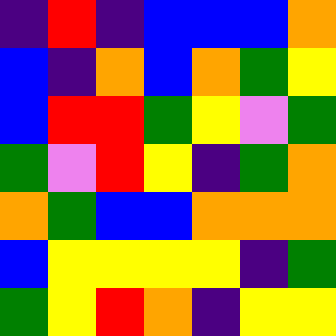[["indigo", "red", "indigo", "blue", "blue", "blue", "orange"], ["blue", "indigo", "orange", "blue", "orange", "green", "yellow"], ["blue", "red", "red", "green", "yellow", "violet", "green"], ["green", "violet", "red", "yellow", "indigo", "green", "orange"], ["orange", "green", "blue", "blue", "orange", "orange", "orange"], ["blue", "yellow", "yellow", "yellow", "yellow", "indigo", "green"], ["green", "yellow", "red", "orange", "indigo", "yellow", "yellow"]]